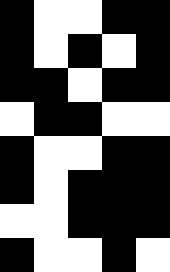[["black", "white", "white", "black", "black"], ["black", "white", "black", "white", "black"], ["black", "black", "white", "black", "black"], ["white", "black", "black", "white", "white"], ["black", "white", "white", "black", "black"], ["black", "white", "black", "black", "black"], ["white", "white", "black", "black", "black"], ["black", "white", "white", "black", "white"]]